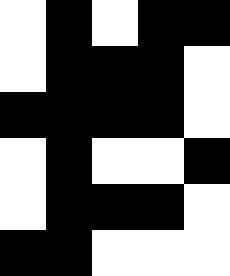[["white", "black", "white", "black", "black"], ["white", "black", "black", "black", "white"], ["black", "black", "black", "black", "white"], ["white", "black", "white", "white", "black"], ["white", "black", "black", "black", "white"], ["black", "black", "white", "white", "white"]]